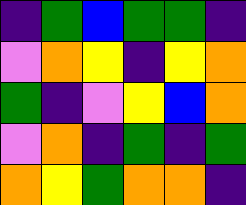[["indigo", "green", "blue", "green", "green", "indigo"], ["violet", "orange", "yellow", "indigo", "yellow", "orange"], ["green", "indigo", "violet", "yellow", "blue", "orange"], ["violet", "orange", "indigo", "green", "indigo", "green"], ["orange", "yellow", "green", "orange", "orange", "indigo"]]